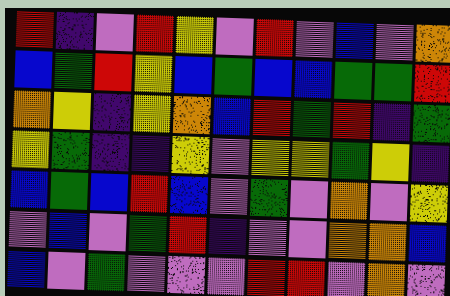[["red", "indigo", "violet", "red", "yellow", "violet", "red", "violet", "blue", "violet", "orange"], ["blue", "green", "red", "yellow", "blue", "green", "blue", "blue", "green", "green", "red"], ["orange", "yellow", "indigo", "yellow", "orange", "blue", "red", "green", "red", "indigo", "green"], ["yellow", "green", "indigo", "indigo", "yellow", "violet", "yellow", "yellow", "green", "yellow", "indigo"], ["blue", "green", "blue", "red", "blue", "violet", "green", "violet", "orange", "violet", "yellow"], ["violet", "blue", "violet", "green", "red", "indigo", "violet", "violet", "orange", "orange", "blue"], ["blue", "violet", "green", "violet", "violet", "violet", "red", "red", "violet", "orange", "violet"]]